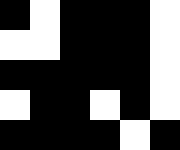[["black", "white", "black", "black", "black", "white"], ["white", "white", "black", "black", "black", "white"], ["black", "black", "black", "black", "black", "white"], ["white", "black", "black", "white", "black", "white"], ["black", "black", "black", "black", "white", "black"]]